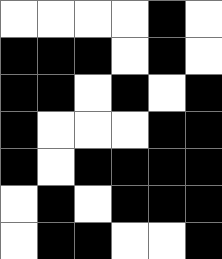[["white", "white", "white", "white", "black", "white"], ["black", "black", "black", "white", "black", "white"], ["black", "black", "white", "black", "white", "black"], ["black", "white", "white", "white", "black", "black"], ["black", "white", "black", "black", "black", "black"], ["white", "black", "white", "black", "black", "black"], ["white", "black", "black", "white", "white", "black"]]